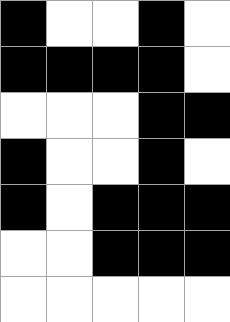[["black", "white", "white", "black", "white"], ["black", "black", "black", "black", "white"], ["white", "white", "white", "black", "black"], ["black", "white", "white", "black", "white"], ["black", "white", "black", "black", "black"], ["white", "white", "black", "black", "black"], ["white", "white", "white", "white", "white"]]